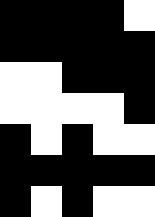[["black", "black", "black", "black", "white"], ["black", "black", "black", "black", "black"], ["white", "white", "black", "black", "black"], ["white", "white", "white", "white", "black"], ["black", "white", "black", "white", "white"], ["black", "black", "black", "black", "black"], ["black", "white", "black", "white", "white"]]